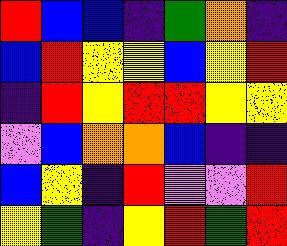[["red", "blue", "blue", "indigo", "green", "orange", "indigo"], ["blue", "red", "yellow", "yellow", "blue", "yellow", "red"], ["indigo", "red", "yellow", "red", "red", "yellow", "yellow"], ["violet", "blue", "orange", "orange", "blue", "indigo", "indigo"], ["blue", "yellow", "indigo", "red", "violet", "violet", "red"], ["yellow", "green", "indigo", "yellow", "red", "green", "red"]]